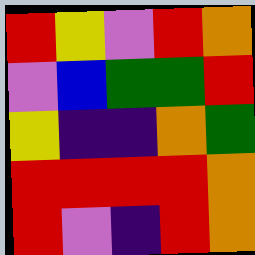[["red", "yellow", "violet", "red", "orange"], ["violet", "blue", "green", "green", "red"], ["yellow", "indigo", "indigo", "orange", "green"], ["red", "red", "red", "red", "orange"], ["red", "violet", "indigo", "red", "orange"]]